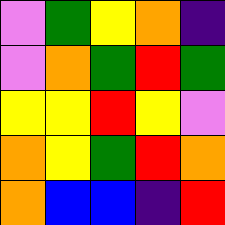[["violet", "green", "yellow", "orange", "indigo"], ["violet", "orange", "green", "red", "green"], ["yellow", "yellow", "red", "yellow", "violet"], ["orange", "yellow", "green", "red", "orange"], ["orange", "blue", "blue", "indigo", "red"]]